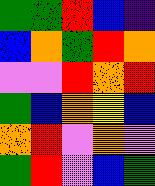[["green", "green", "red", "blue", "indigo"], ["blue", "orange", "green", "red", "orange"], ["violet", "violet", "red", "orange", "red"], ["green", "blue", "orange", "yellow", "blue"], ["orange", "red", "violet", "orange", "violet"], ["green", "red", "violet", "blue", "green"]]